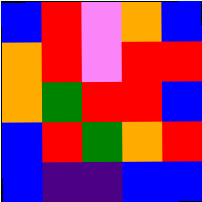[["blue", "red", "violet", "orange", "blue"], ["orange", "red", "violet", "red", "red"], ["orange", "green", "red", "red", "blue"], ["blue", "red", "green", "orange", "red"], ["blue", "indigo", "indigo", "blue", "blue"]]